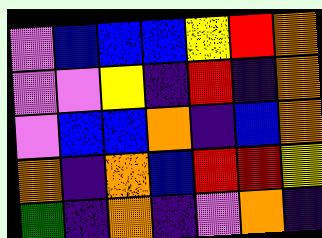[["violet", "blue", "blue", "blue", "yellow", "red", "orange"], ["violet", "violet", "yellow", "indigo", "red", "indigo", "orange"], ["violet", "blue", "blue", "orange", "indigo", "blue", "orange"], ["orange", "indigo", "orange", "blue", "red", "red", "yellow"], ["green", "indigo", "orange", "indigo", "violet", "orange", "indigo"]]